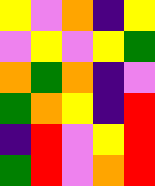[["yellow", "violet", "orange", "indigo", "yellow"], ["violet", "yellow", "violet", "yellow", "green"], ["orange", "green", "orange", "indigo", "violet"], ["green", "orange", "yellow", "indigo", "red"], ["indigo", "red", "violet", "yellow", "red"], ["green", "red", "violet", "orange", "red"]]